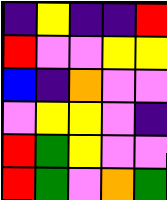[["indigo", "yellow", "indigo", "indigo", "red"], ["red", "violet", "violet", "yellow", "yellow"], ["blue", "indigo", "orange", "violet", "violet"], ["violet", "yellow", "yellow", "violet", "indigo"], ["red", "green", "yellow", "violet", "violet"], ["red", "green", "violet", "orange", "green"]]